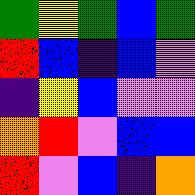[["green", "yellow", "green", "blue", "green"], ["red", "blue", "indigo", "blue", "violet"], ["indigo", "yellow", "blue", "violet", "violet"], ["orange", "red", "violet", "blue", "blue"], ["red", "violet", "blue", "indigo", "orange"]]